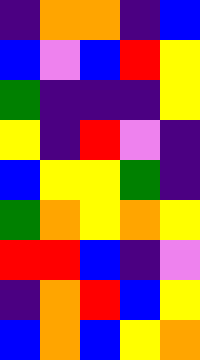[["indigo", "orange", "orange", "indigo", "blue"], ["blue", "violet", "blue", "red", "yellow"], ["green", "indigo", "indigo", "indigo", "yellow"], ["yellow", "indigo", "red", "violet", "indigo"], ["blue", "yellow", "yellow", "green", "indigo"], ["green", "orange", "yellow", "orange", "yellow"], ["red", "red", "blue", "indigo", "violet"], ["indigo", "orange", "red", "blue", "yellow"], ["blue", "orange", "blue", "yellow", "orange"]]